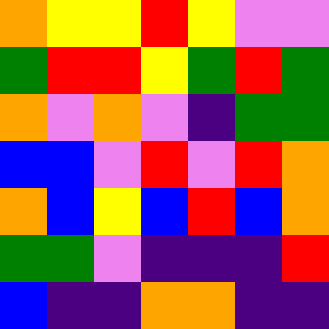[["orange", "yellow", "yellow", "red", "yellow", "violet", "violet"], ["green", "red", "red", "yellow", "green", "red", "green"], ["orange", "violet", "orange", "violet", "indigo", "green", "green"], ["blue", "blue", "violet", "red", "violet", "red", "orange"], ["orange", "blue", "yellow", "blue", "red", "blue", "orange"], ["green", "green", "violet", "indigo", "indigo", "indigo", "red"], ["blue", "indigo", "indigo", "orange", "orange", "indigo", "indigo"]]